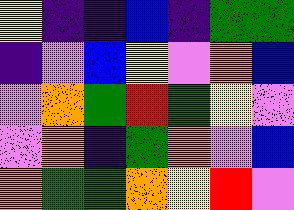[["yellow", "indigo", "indigo", "blue", "indigo", "green", "green"], ["indigo", "violet", "blue", "yellow", "violet", "orange", "blue"], ["violet", "orange", "green", "red", "green", "yellow", "violet"], ["violet", "orange", "indigo", "green", "orange", "violet", "blue"], ["orange", "green", "green", "orange", "yellow", "red", "violet"]]